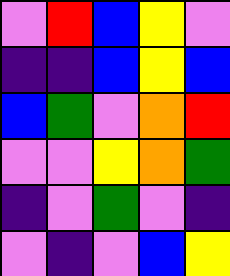[["violet", "red", "blue", "yellow", "violet"], ["indigo", "indigo", "blue", "yellow", "blue"], ["blue", "green", "violet", "orange", "red"], ["violet", "violet", "yellow", "orange", "green"], ["indigo", "violet", "green", "violet", "indigo"], ["violet", "indigo", "violet", "blue", "yellow"]]